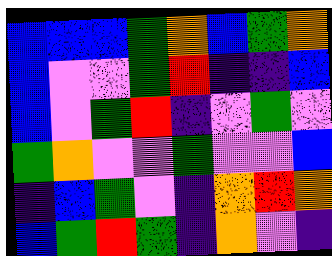[["blue", "blue", "blue", "green", "orange", "blue", "green", "orange"], ["blue", "violet", "violet", "green", "red", "indigo", "indigo", "blue"], ["blue", "violet", "green", "red", "indigo", "violet", "green", "violet"], ["green", "orange", "violet", "violet", "green", "violet", "violet", "blue"], ["indigo", "blue", "green", "violet", "indigo", "orange", "red", "orange"], ["blue", "green", "red", "green", "indigo", "orange", "violet", "indigo"]]